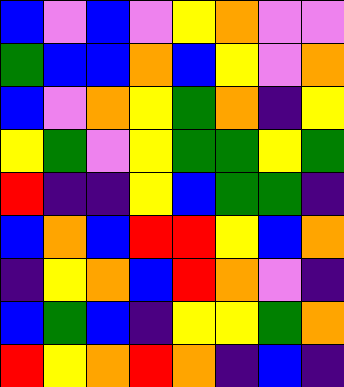[["blue", "violet", "blue", "violet", "yellow", "orange", "violet", "violet"], ["green", "blue", "blue", "orange", "blue", "yellow", "violet", "orange"], ["blue", "violet", "orange", "yellow", "green", "orange", "indigo", "yellow"], ["yellow", "green", "violet", "yellow", "green", "green", "yellow", "green"], ["red", "indigo", "indigo", "yellow", "blue", "green", "green", "indigo"], ["blue", "orange", "blue", "red", "red", "yellow", "blue", "orange"], ["indigo", "yellow", "orange", "blue", "red", "orange", "violet", "indigo"], ["blue", "green", "blue", "indigo", "yellow", "yellow", "green", "orange"], ["red", "yellow", "orange", "red", "orange", "indigo", "blue", "indigo"]]